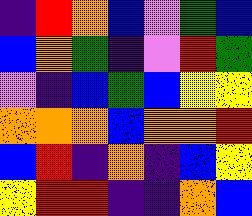[["indigo", "red", "orange", "blue", "violet", "green", "blue"], ["blue", "orange", "green", "indigo", "violet", "red", "green"], ["violet", "indigo", "blue", "green", "blue", "yellow", "yellow"], ["orange", "orange", "orange", "blue", "orange", "orange", "red"], ["blue", "red", "indigo", "orange", "indigo", "blue", "yellow"], ["yellow", "red", "red", "indigo", "indigo", "orange", "blue"]]